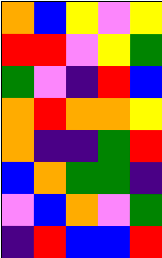[["orange", "blue", "yellow", "violet", "yellow"], ["red", "red", "violet", "yellow", "green"], ["green", "violet", "indigo", "red", "blue"], ["orange", "red", "orange", "orange", "yellow"], ["orange", "indigo", "indigo", "green", "red"], ["blue", "orange", "green", "green", "indigo"], ["violet", "blue", "orange", "violet", "green"], ["indigo", "red", "blue", "blue", "red"]]